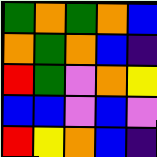[["green", "orange", "green", "orange", "blue"], ["orange", "green", "orange", "blue", "indigo"], ["red", "green", "violet", "orange", "yellow"], ["blue", "blue", "violet", "blue", "violet"], ["red", "yellow", "orange", "blue", "indigo"]]